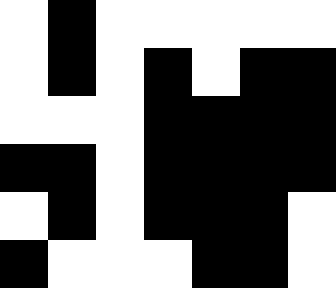[["white", "black", "white", "white", "white", "white", "white"], ["white", "black", "white", "black", "white", "black", "black"], ["white", "white", "white", "black", "black", "black", "black"], ["black", "black", "white", "black", "black", "black", "black"], ["white", "black", "white", "black", "black", "black", "white"], ["black", "white", "white", "white", "black", "black", "white"]]